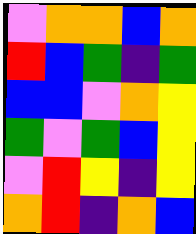[["violet", "orange", "orange", "blue", "orange"], ["red", "blue", "green", "indigo", "green"], ["blue", "blue", "violet", "orange", "yellow"], ["green", "violet", "green", "blue", "yellow"], ["violet", "red", "yellow", "indigo", "yellow"], ["orange", "red", "indigo", "orange", "blue"]]